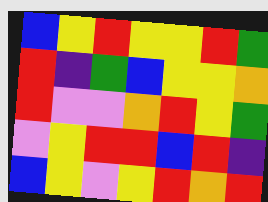[["blue", "yellow", "red", "yellow", "yellow", "red", "green"], ["red", "indigo", "green", "blue", "yellow", "yellow", "orange"], ["red", "violet", "violet", "orange", "red", "yellow", "green"], ["violet", "yellow", "red", "red", "blue", "red", "indigo"], ["blue", "yellow", "violet", "yellow", "red", "orange", "red"]]